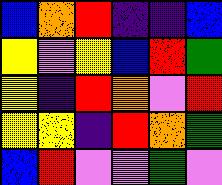[["blue", "orange", "red", "indigo", "indigo", "blue"], ["yellow", "violet", "yellow", "blue", "red", "green"], ["yellow", "indigo", "red", "orange", "violet", "red"], ["yellow", "yellow", "indigo", "red", "orange", "green"], ["blue", "red", "violet", "violet", "green", "violet"]]